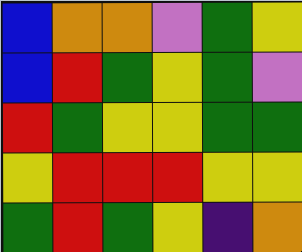[["blue", "orange", "orange", "violet", "green", "yellow"], ["blue", "red", "green", "yellow", "green", "violet"], ["red", "green", "yellow", "yellow", "green", "green"], ["yellow", "red", "red", "red", "yellow", "yellow"], ["green", "red", "green", "yellow", "indigo", "orange"]]